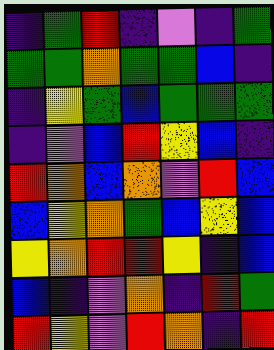[["indigo", "green", "red", "indigo", "violet", "indigo", "green"], ["green", "green", "orange", "green", "green", "blue", "indigo"], ["indigo", "yellow", "green", "blue", "green", "green", "green"], ["indigo", "violet", "blue", "red", "yellow", "blue", "indigo"], ["red", "orange", "blue", "orange", "violet", "red", "blue"], ["blue", "yellow", "orange", "green", "blue", "yellow", "blue"], ["yellow", "orange", "red", "red", "yellow", "indigo", "blue"], ["blue", "indigo", "violet", "orange", "indigo", "red", "green"], ["red", "yellow", "violet", "red", "orange", "indigo", "red"]]